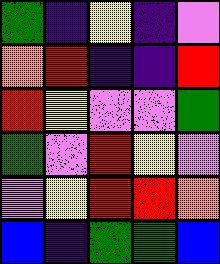[["green", "indigo", "yellow", "indigo", "violet"], ["orange", "red", "indigo", "indigo", "red"], ["red", "yellow", "violet", "violet", "green"], ["green", "violet", "red", "yellow", "violet"], ["violet", "yellow", "red", "red", "orange"], ["blue", "indigo", "green", "green", "blue"]]